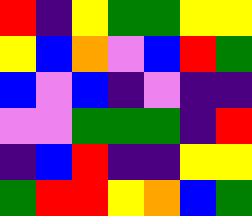[["red", "indigo", "yellow", "green", "green", "yellow", "yellow"], ["yellow", "blue", "orange", "violet", "blue", "red", "green"], ["blue", "violet", "blue", "indigo", "violet", "indigo", "indigo"], ["violet", "violet", "green", "green", "green", "indigo", "red"], ["indigo", "blue", "red", "indigo", "indigo", "yellow", "yellow"], ["green", "red", "red", "yellow", "orange", "blue", "green"]]